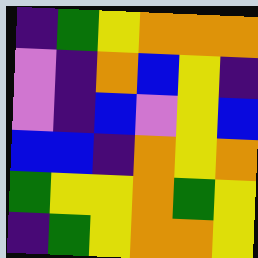[["indigo", "green", "yellow", "orange", "orange", "orange"], ["violet", "indigo", "orange", "blue", "yellow", "indigo"], ["violet", "indigo", "blue", "violet", "yellow", "blue"], ["blue", "blue", "indigo", "orange", "yellow", "orange"], ["green", "yellow", "yellow", "orange", "green", "yellow"], ["indigo", "green", "yellow", "orange", "orange", "yellow"]]